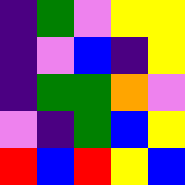[["indigo", "green", "violet", "yellow", "yellow"], ["indigo", "violet", "blue", "indigo", "yellow"], ["indigo", "green", "green", "orange", "violet"], ["violet", "indigo", "green", "blue", "yellow"], ["red", "blue", "red", "yellow", "blue"]]